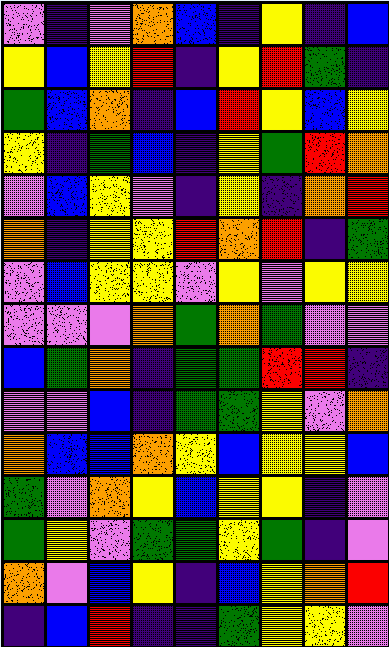[["violet", "indigo", "violet", "orange", "blue", "indigo", "yellow", "indigo", "blue"], ["yellow", "blue", "yellow", "red", "indigo", "yellow", "red", "green", "indigo"], ["green", "blue", "orange", "indigo", "blue", "red", "yellow", "blue", "yellow"], ["yellow", "indigo", "green", "blue", "indigo", "yellow", "green", "red", "orange"], ["violet", "blue", "yellow", "violet", "indigo", "yellow", "indigo", "orange", "red"], ["orange", "indigo", "yellow", "yellow", "red", "orange", "red", "indigo", "green"], ["violet", "blue", "yellow", "yellow", "violet", "yellow", "violet", "yellow", "yellow"], ["violet", "violet", "violet", "orange", "green", "orange", "green", "violet", "violet"], ["blue", "green", "orange", "indigo", "green", "green", "red", "red", "indigo"], ["violet", "violet", "blue", "indigo", "green", "green", "yellow", "violet", "orange"], ["orange", "blue", "blue", "orange", "yellow", "blue", "yellow", "yellow", "blue"], ["green", "violet", "orange", "yellow", "blue", "yellow", "yellow", "indigo", "violet"], ["green", "yellow", "violet", "green", "green", "yellow", "green", "indigo", "violet"], ["orange", "violet", "blue", "yellow", "indigo", "blue", "yellow", "orange", "red"], ["indigo", "blue", "red", "indigo", "indigo", "green", "yellow", "yellow", "violet"]]